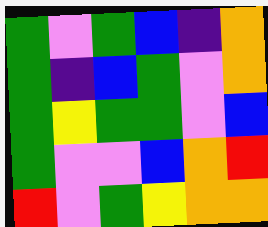[["green", "violet", "green", "blue", "indigo", "orange"], ["green", "indigo", "blue", "green", "violet", "orange"], ["green", "yellow", "green", "green", "violet", "blue"], ["green", "violet", "violet", "blue", "orange", "red"], ["red", "violet", "green", "yellow", "orange", "orange"]]